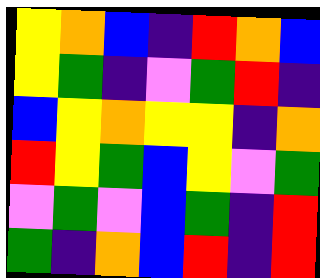[["yellow", "orange", "blue", "indigo", "red", "orange", "blue"], ["yellow", "green", "indigo", "violet", "green", "red", "indigo"], ["blue", "yellow", "orange", "yellow", "yellow", "indigo", "orange"], ["red", "yellow", "green", "blue", "yellow", "violet", "green"], ["violet", "green", "violet", "blue", "green", "indigo", "red"], ["green", "indigo", "orange", "blue", "red", "indigo", "red"]]